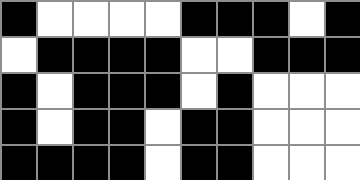[["black", "white", "white", "white", "white", "black", "black", "black", "white", "black"], ["white", "black", "black", "black", "black", "white", "white", "black", "black", "black"], ["black", "white", "black", "black", "black", "white", "black", "white", "white", "white"], ["black", "white", "black", "black", "white", "black", "black", "white", "white", "white"], ["black", "black", "black", "black", "white", "black", "black", "white", "white", "white"]]